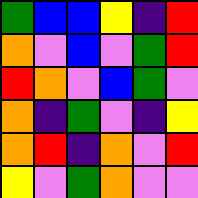[["green", "blue", "blue", "yellow", "indigo", "red"], ["orange", "violet", "blue", "violet", "green", "red"], ["red", "orange", "violet", "blue", "green", "violet"], ["orange", "indigo", "green", "violet", "indigo", "yellow"], ["orange", "red", "indigo", "orange", "violet", "red"], ["yellow", "violet", "green", "orange", "violet", "violet"]]